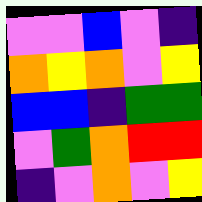[["violet", "violet", "blue", "violet", "indigo"], ["orange", "yellow", "orange", "violet", "yellow"], ["blue", "blue", "indigo", "green", "green"], ["violet", "green", "orange", "red", "red"], ["indigo", "violet", "orange", "violet", "yellow"]]